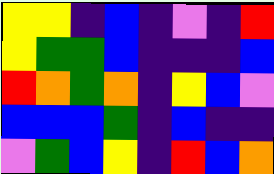[["yellow", "yellow", "indigo", "blue", "indigo", "violet", "indigo", "red"], ["yellow", "green", "green", "blue", "indigo", "indigo", "indigo", "blue"], ["red", "orange", "green", "orange", "indigo", "yellow", "blue", "violet"], ["blue", "blue", "blue", "green", "indigo", "blue", "indigo", "indigo"], ["violet", "green", "blue", "yellow", "indigo", "red", "blue", "orange"]]